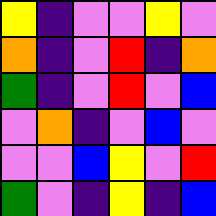[["yellow", "indigo", "violet", "violet", "yellow", "violet"], ["orange", "indigo", "violet", "red", "indigo", "orange"], ["green", "indigo", "violet", "red", "violet", "blue"], ["violet", "orange", "indigo", "violet", "blue", "violet"], ["violet", "violet", "blue", "yellow", "violet", "red"], ["green", "violet", "indigo", "yellow", "indigo", "blue"]]